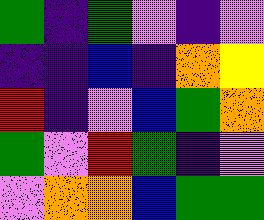[["green", "indigo", "green", "violet", "indigo", "violet"], ["indigo", "indigo", "blue", "indigo", "orange", "yellow"], ["red", "indigo", "violet", "blue", "green", "orange"], ["green", "violet", "red", "green", "indigo", "violet"], ["violet", "orange", "orange", "blue", "green", "green"]]